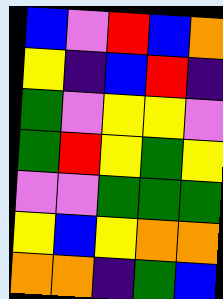[["blue", "violet", "red", "blue", "orange"], ["yellow", "indigo", "blue", "red", "indigo"], ["green", "violet", "yellow", "yellow", "violet"], ["green", "red", "yellow", "green", "yellow"], ["violet", "violet", "green", "green", "green"], ["yellow", "blue", "yellow", "orange", "orange"], ["orange", "orange", "indigo", "green", "blue"]]